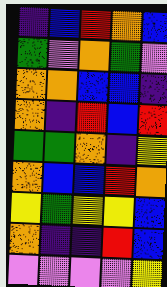[["indigo", "blue", "red", "orange", "blue"], ["green", "violet", "orange", "green", "violet"], ["orange", "orange", "blue", "blue", "indigo"], ["orange", "indigo", "red", "blue", "red"], ["green", "green", "orange", "indigo", "yellow"], ["orange", "blue", "blue", "red", "orange"], ["yellow", "green", "yellow", "yellow", "blue"], ["orange", "indigo", "indigo", "red", "blue"], ["violet", "violet", "violet", "violet", "yellow"]]